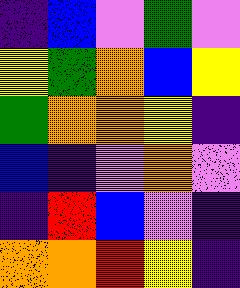[["indigo", "blue", "violet", "green", "violet"], ["yellow", "green", "orange", "blue", "yellow"], ["green", "orange", "orange", "yellow", "indigo"], ["blue", "indigo", "violet", "orange", "violet"], ["indigo", "red", "blue", "violet", "indigo"], ["orange", "orange", "red", "yellow", "indigo"]]